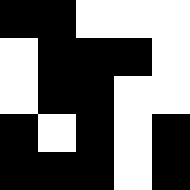[["black", "black", "white", "white", "white"], ["white", "black", "black", "black", "white"], ["white", "black", "black", "white", "white"], ["black", "white", "black", "white", "black"], ["black", "black", "black", "white", "black"]]